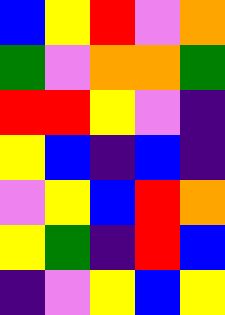[["blue", "yellow", "red", "violet", "orange"], ["green", "violet", "orange", "orange", "green"], ["red", "red", "yellow", "violet", "indigo"], ["yellow", "blue", "indigo", "blue", "indigo"], ["violet", "yellow", "blue", "red", "orange"], ["yellow", "green", "indigo", "red", "blue"], ["indigo", "violet", "yellow", "blue", "yellow"]]